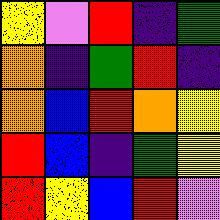[["yellow", "violet", "red", "indigo", "green"], ["orange", "indigo", "green", "red", "indigo"], ["orange", "blue", "red", "orange", "yellow"], ["red", "blue", "indigo", "green", "yellow"], ["red", "yellow", "blue", "red", "violet"]]